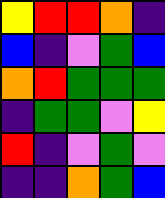[["yellow", "red", "red", "orange", "indigo"], ["blue", "indigo", "violet", "green", "blue"], ["orange", "red", "green", "green", "green"], ["indigo", "green", "green", "violet", "yellow"], ["red", "indigo", "violet", "green", "violet"], ["indigo", "indigo", "orange", "green", "blue"]]